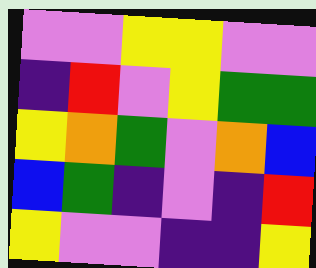[["violet", "violet", "yellow", "yellow", "violet", "violet"], ["indigo", "red", "violet", "yellow", "green", "green"], ["yellow", "orange", "green", "violet", "orange", "blue"], ["blue", "green", "indigo", "violet", "indigo", "red"], ["yellow", "violet", "violet", "indigo", "indigo", "yellow"]]